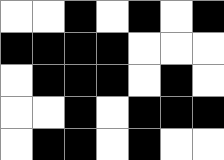[["white", "white", "black", "white", "black", "white", "black"], ["black", "black", "black", "black", "white", "white", "white"], ["white", "black", "black", "black", "white", "black", "white"], ["white", "white", "black", "white", "black", "black", "black"], ["white", "black", "black", "white", "black", "white", "white"]]